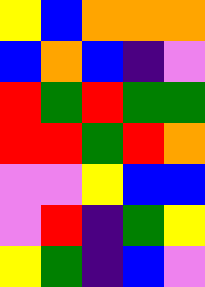[["yellow", "blue", "orange", "orange", "orange"], ["blue", "orange", "blue", "indigo", "violet"], ["red", "green", "red", "green", "green"], ["red", "red", "green", "red", "orange"], ["violet", "violet", "yellow", "blue", "blue"], ["violet", "red", "indigo", "green", "yellow"], ["yellow", "green", "indigo", "blue", "violet"]]